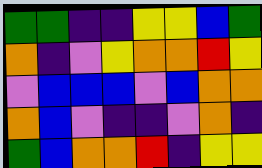[["green", "green", "indigo", "indigo", "yellow", "yellow", "blue", "green"], ["orange", "indigo", "violet", "yellow", "orange", "orange", "red", "yellow"], ["violet", "blue", "blue", "blue", "violet", "blue", "orange", "orange"], ["orange", "blue", "violet", "indigo", "indigo", "violet", "orange", "indigo"], ["green", "blue", "orange", "orange", "red", "indigo", "yellow", "yellow"]]